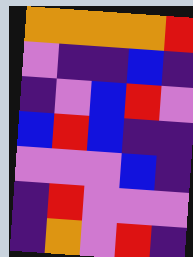[["orange", "orange", "orange", "orange", "red"], ["violet", "indigo", "indigo", "blue", "indigo"], ["indigo", "violet", "blue", "red", "violet"], ["blue", "red", "blue", "indigo", "indigo"], ["violet", "violet", "violet", "blue", "indigo"], ["indigo", "red", "violet", "violet", "violet"], ["indigo", "orange", "violet", "red", "indigo"]]